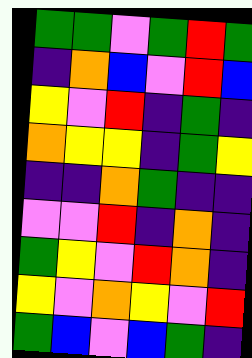[["green", "green", "violet", "green", "red", "green"], ["indigo", "orange", "blue", "violet", "red", "blue"], ["yellow", "violet", "red", "indigo", "green", "indigo"], ["orange", "yellow", "yellow", "indigo", "green", "yellow"], ["indigo", "indigo", "orange", "green", "indigo", "indigo"], ["violet", "violet", "red", "indigo", "orange", "indigo"], ["green", "yellow", "violet", "red", "orange", "indigo"], ["yellow", "violet", "orange", "yellow", "violet", "red"], ["green", "blue", "violet", "blue", "green", "indigo"]]